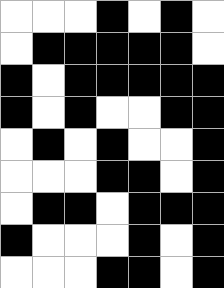[["white", "white", "white", "black", "white", "black", "white"], ["white", "black", "black", "black", "black", "black", "white"], ["black", "white", "black", "black", "black", "black", "black"], ["black", "white", "black", "white", "white", "black", "black"], ["white", "black", "white", "black", "white", "white", "black"], ["white", "white", "white", "black", "black", "white", "black"], ["white", "black", "black", "white", "black", "black", "black"], ["black", "white", "white", "white", "black", "white", "black"], ["white", "white", "white", "black", "black", "white", "black"]]